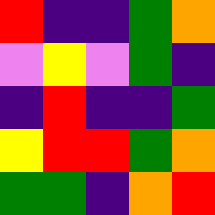[["red", "indigo", "indigo", "green", "orange"], ["violet", "yellow", "violet", "green", "indigo"], ["indigo", "red", "indigo", "indigo", "green"], ["yellow", "red", "red", "green", "orange"], ["green", "green", "indigo", "orange", "red"]]